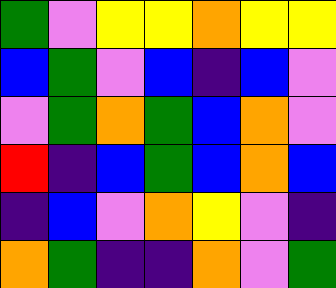[["green", "violet", "yellow", "yellow", "orange", "yellow", "yellow"], ["blue", "green", "violet", "blue", "indigo", "blue", "violet"], ["violet", "green", "orange", "green", "blue", "orange", "violet"], ["red", "indigo", "blue", "green", "blue", "orange", "blue"], ["indigo", "blue", "violet", "orange", "yellow", "violet", "indigo"], ["orange", "green", "indigo", "indigo", "orange", "violet", "green"]]